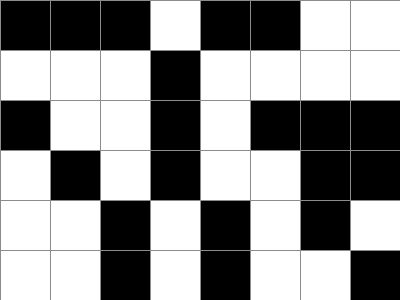[["black", "black", "black", "white", "black", "black", "white", "white"], ["white", "white", "white", "black", "white", "white", "white", "white"], ["black", "white", "white", "black", "white", "black", "black", "black"], ["white", "black", "white", "black", "white", "white", "black", "black"], ["white", "white", "black", "white", "black", "white", "black", "white"], ["white", "white", "black", "white", "black", "white", "white", "black"]]